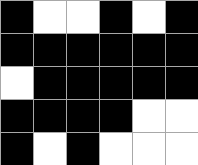[["black", "white", "white", "black", "white", "black"], ["black", "black", "black", "black", "black", "black"], ["white", "black", "black", "black", "black", "black"], ["black", "black", "black", "black", "white", "white"], ["black", "white", "black", "white", "white", "white"]]